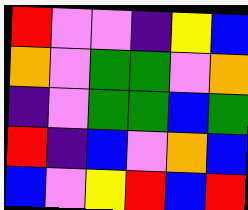[["red", "violet", "violet", "indigo", "yellow", "blue"], ["orange", "violet", "green", "green", "violet", "orange"], ["indigo", "violet", "green", "green", "blue", "green"], ["red", "indigo", "blue", "violet", "orange", "blue"], ["blue", "violet", "yellow", "red", "blue", "red"]]